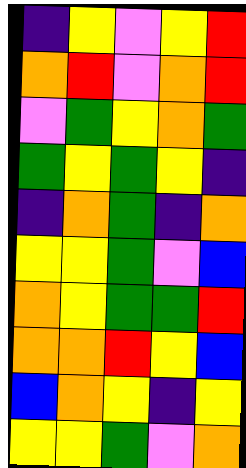[["indigo", "yellow", "violet", "yellow", "red"], ["orange", "red", "violet", "orange", "red"], ["violet", "green", "yellow", "orange", "green"], ["green", "yellow", "green", "yellow", "indigo"], ["indigo", "orange", "green", "indigo", "orange"], ["yellow", "yellow", "green", "violet", "blue"], ["orange", "yellow", "green", "green", "red"], ["orange", "orange", "red", "yellow", "blue"], ["blue", "orange", "yellow", "indigo", "yellow"], ["yellow", "yellow", "green", "violet", "orange"]]